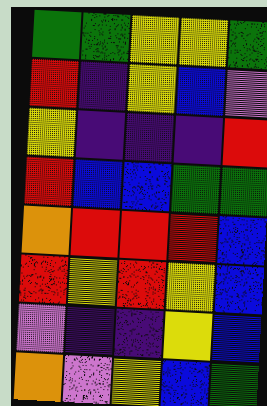[["green", "green", "yellow", "yellow", "green"], ["red", "indigo", "yellow", "blue", "violet"], ["yellow", "indigo", "indigo", "indigo", "red"], ["red", "blue", "blue", "green", "green"], ["orange", "red", "red", "red", "blue"], ["red", "yellow", "red", "yellow", "blue"], ["violet", "indigo", "indigo", "yellow", "blue"], ["orange", "violet", "yellow", "blue", "green"]]